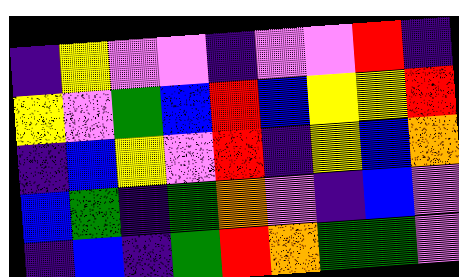[["indigo", "yellow", "violet", "violet", "indigo", "violet", "violet", "red", "indigo"], ["yellow", "violet", "green", "blue", "red", "blue", "yellow", "yellow", "red"], ["indigo", "blue", "yellow", "violet", "red", "indigo", "yellow", "blue", "orange"], ["blue", "green", "indigo", "green", "orange", "violet", "indigo", "blue", "violet"], ["indigo", "blue", "indigo", "green", "red", "orange", "green", "green", "violet"]]